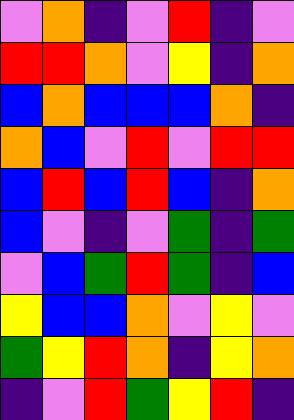[["violet", "orange", "indigo", "violet", "red", "indigo", "violet"], ["red", "red", "orange", "violet", "yellow", "indigo", "orange"], ["blue", "orange", "blue", "blue", "blue", "orange", "indigo"], ["orange", "blue", "violet", "red", "violet", "red", "red"], ["blue", "red", "blue", "red", "blue", "indigo", "orange"], ["blue", "violet", "indigo", "violet", "green", "indigo", "green"], ["violet", "blue", "green", "red", "green", "indigo", "blue"], ["yellow", "blue", "blue", "orange", "violet", "yellow", "violet"], ["green", "yellow", "red", "orange", "indigo", "yellow", "orange"], ["indigo", "violet", "red", "green", "yellow", "red", "indigo"]]